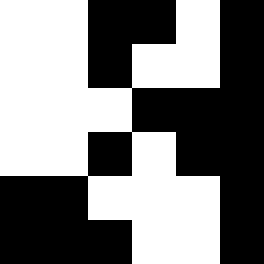[["white", "white", "black", "black", "white", "black"], ["white", "white", "black", "white", "white", "black"], ["white", "white", "white", "black", "black", "black"], ["white", "white", "black", "white", "black", "black"], ["black", "black", "white", "white", "white", "black"], ["black", "black", "black", "white", "white", "black"]]